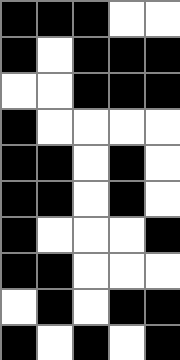[["black", "black", "black", "white", "white"], ["black", "white", "black", "black", "black"], ["white", "white", "black", "black", "black"], ["black", "white", "white", "white", "white"], ["black", "black", "white", "black", "white"], ["black", "black", "white", "black", "white"], ["black", "white", "white", "white", "black"], ["black", "black", "white", "white", "white"], ["white", "black", "white", "black", "black"], ["black", "white", "black", "white", "black"]]